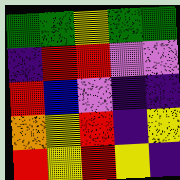[["green", "green", "yellow", "green", "green"], ["indigo", "red", "red", "violet", "violet"], ["red", "blue", "violet", "indigo", "indigo"], ["orange", "yellow", "red", "indigo", "yellow"], ["red", "yellow", "red", "yellow", "indigo"]]